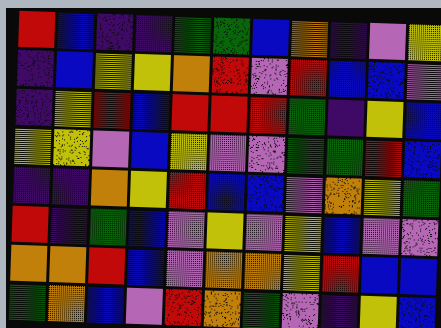[["red", "blue", "indigo", "indigo", "green", "green", "blue", "orange", "indigo", "violet", "yellow"], ["indigo", "blue", "yellow", "yellow", "orange", "red", "violet", "red", "blue", "blue", "violet"], ["indigo", "yellow", "red", "blue", "red", "red", "red", "green", "indigo", "yellow", "blue"], ["yellow", "yellow", "violet", "blue", "yellow", "violet", "violet", "green", "green", "red", "blue"], ["indigo", "indigo", "orange", "yellow", "red", "blue", "blue", "violet", "orange", "yellow", "green"], ["red", "indigo", "green", "blue", "violet", "yellow", "violet", "yellow", "blue", "violet", "violet"], ["orange", "orange", "red", "blue", "violet", "orange", "orange", "yellow", "red", "blue", "blue"], ["green", "orange", "blue", "violet", "red", "orange", "green", "violet", "indigo", "yellow", "blue"]]